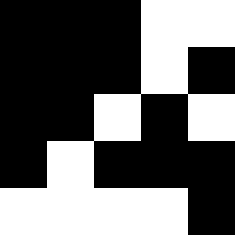[["black", "black", "black", "white", "white"], ["black", "black", "black", "white", "black"], ["black", "black", "white", "black", "white"], ["black", "white", "black", "black", "black"], ["white", "white", "white", "white", "black"]]